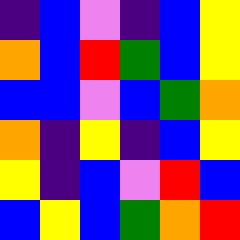[["indigo", "blue", "violet", "indigo", "blue", "yellow"], ["orange", "blue", "red", "green", "blue", "yellow"], ["blue", "blue", "violet", "blue", "green", "orange"], ["orange", "indigo", "yellow", "indigo", "blue", "yellow"], ["yellow", "indigo", "blue", "violet", "red", "blue"], ["blue", "yellow", "blue", "green", "orange", "red"]]